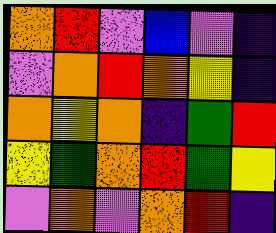[["orange", "red", "violet", "blue", "violet", "indigo"], ["violet", "orange", "red", "orange", "yellow", "indigo"], ["orange", "yellow", "orange", "indigo", "green", "red"], ["yellow", "green", "orange", "red", "green", "yellow"], ["violet", "orange", "violet", "orange", "red", "indigo"]]